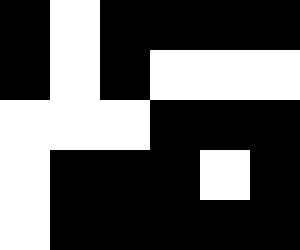[["black", "white", "black", "black", "black", "black"], ["black", "white", "black", "white", "white", "white"], ["white", "white", "white", "black", "black", "black"], ["white", "black", "black", "black", "white", "black"], ["white", "black", "black", "black", "black", "black"]]